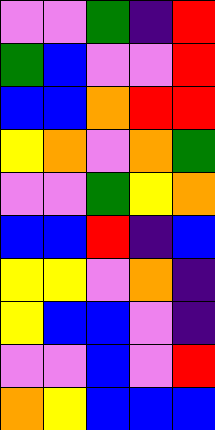[["violet", "violet", "green", "indigo", "red"], ["green", "blue", "violet", "violet", "red"], ["blue", "blue", "orange", "red", "red"], ["yellow", "orange", "violet", "orange", "green"], ["violet", "violet", "green", "yellow", "orange"], ["blue", "blue", "red", "indigo", "blue"], ["yellow", "yellow", "violet", "orange", "indigo"], ["yellow", "blue", "blue", "violet", "indigo"], ["violet", "violet", "blue", "violet", "red"], ["orange", "yellow", "blue", "blue", "blue"]]